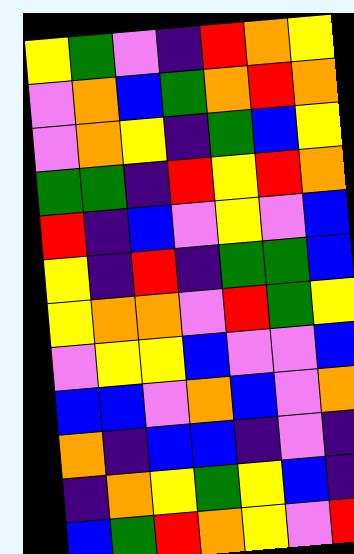[["yellow", "green", "violet", "indigo", "red", "orange", "yellow"], ["violet", "orange", "blue", "green", "orange", "red", "orange"], ["violet", "orange", "yellow", "indigo", "green", "blue", "yellow"], ["green", "green", "indigo", "red", "yellow", "red", "orange"], ["red", "indigo", "blue", "violet", "yellow", "violet", "blue"], ["yellow", "indigo", "red", "indigo", "green", "green", "blue"], ["yellow", "orange", "orange", "violet", "red", "green", "yellow"], ["violet", "yellow", "yellow", "blue", "violet", "violet", "blue"], ["blue", "blue", "violet", "orange", "blue", "violet", "orange"], ["orange", "indigo", "blue", "blue", "indigo", "violet", "indigo"], ["indigo", "orange", "yellow", "green", "yellow", "blue", "indigo"], ["blue", "green", "red", "orange", "yellow", "violet", "red"]]